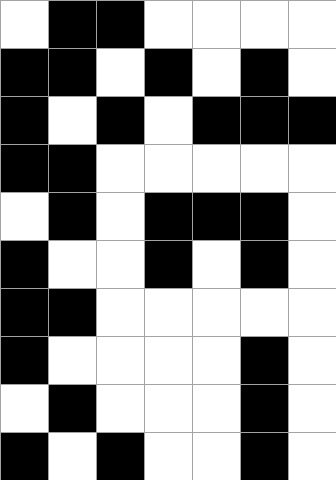[["white", "black", "black", "white", "white", "white", "white"], ["black", "black", "white", "black", "white", "black", "white"], ["black", "white", "black", "white", "black", "black", "black"], ["black", "black", "white", "white", "white", "white", "white"], ["white", "black", "white", "black", "black", "black", "white"], ["black", "white", "white", "black", "white", "black", "white"], ["black", "black", "white", "white", "white", "white", "white"], ["black", "white", "white", "white", "white", "black", "white"], ["white", "black", "white", "white", "white", "black", "white"], ["black", "white", "black", "white", "white", "black", "white"]]